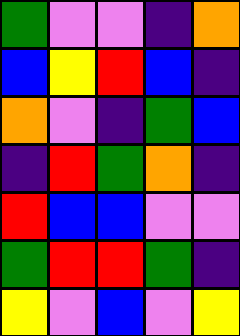[["green", "violet", "violet", "indigo", "orange"], ["blue", "yellow", "red", "blue", "indigo"], ["orange", "violet", "indigo", "green", "blue"], ["indigo", "red", "green", "orange", "indigo"], ["red", "blue", "blue", "violet", "violet"], ["green", "red", "red", "green", "indigo"], ["yellow", "violet", "blue", "violet", "yellow"]]